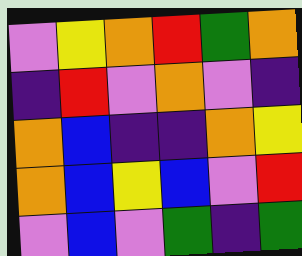[["violet", "yellow", "orange", "red", "green", "orange"], ["indigo", "red", "violet", "orange", "violet", "indigo"], ["orange", "blue", "indigo", "indigo", "orange", "yellow"], ["orange", "blue", "yellow", "blue", "violet", "red"], ["violet", "blue", "violet", "green", "indigo", "green"]]